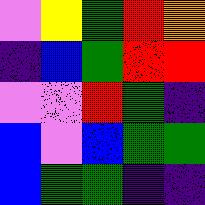[["violet", "yellow", "green", "red", "orange"], ["indigo", "blue", "green", "red", "red"], ["violet", "violet", "red", "green", "indigo"], ["blue", "violet", "blue", "green", "green"], ["blue", "green", "green", "indigo", "indigo"]]